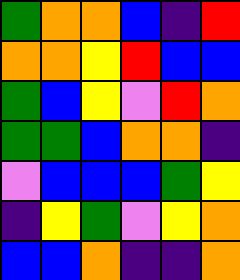[["green", "orange", "orange", "blue", "indigo", "red"], ["orange", "orange", "yellow", "red", "blue", "blue"], ["green", "blue", "yellow", "violet", "red", "orange"], ["green", "green", "blue", "orange", "orange", "indigo"], ["violet", "blue", "blue", "blue", "green", "yellow"], ["indigo", "yellow", "green", "violet", "yellow", "orange"], ["blue", "blue", "orange", "indigo", "indigo", "orange"]]